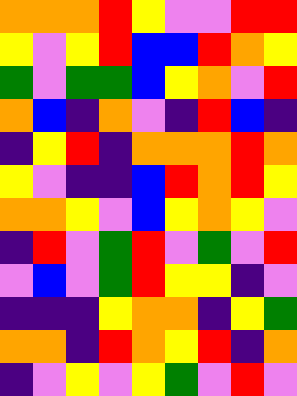[["orange", "orange", "orange", "red", "yellow", "violet", "violet", "red", "red"], ["yellow", "violet", "yellow", "red", "blue", "blue", "red", "orange", "yellow"], ["green", "violet", "green", "green", "blue", "yellow", "orange", "violet", "red"], ["orange", "blue", "indigo", "orange", "violet", "indigo", "red", "blue", "indigo"], ["indigo", "yellow", "red", "indigo", "orange", "orange", "orange", "red", "orange"], ["yellow", "violet", "indigo", "indigo", "blue", "red", "orange", "red", "yellow"], ["orange", "orange", "yellow", "violet", "blue", "yellow", "orange", "yellow", "violet"], ["indigo", "red", "violet", "green", "red", "violet", "green", "violet", "red"], ["violet", "blue", "violet", "green", "red", "yellow", "yellow", "indigo", "violet"], ["indigo", "indigo", "indigo", "yellow", "orange", "orange", "indigo", "yellow", "green"], ["orange", "orange", "indigo", "red", "orange", "yellow", "red", "indigo", "orange"], ["indigo", "violet", "yellow", "violet", "yellow", "green", "violet", "red", "violet"]]